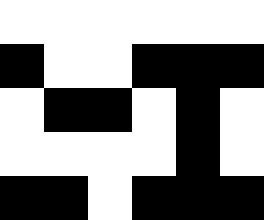[["white", "white", "white", "white", "white", "white"], ["black", "white", "white", "black", "black", "black"], ["white", "black", "black", "white", "black", "white"], ["white", "white", "white", "white", "black", "white"], ["black", "black", "white", "black", "black", "black"]]